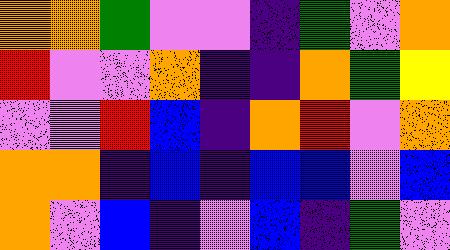[["orange", "orange", "green", "violet", "violet", "indigo", "green", "violet", "orange"], ["red", "violet", "violet", "orange", "indigo", "indigo", "orange", "green", "yellow"], ["violet", "violet", "red", "blue", "indigo", "orange", "red", "violet", "orange"], ["orange", "orange", "indigo", "blue", "indigo", "blue", "blue", "violet", "blue"], ["orange", "violet", "blue", "indigo", "violet", "blue", "indigo", "green", "violet"]]